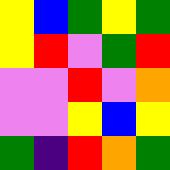[["yellow", "blue", "green", "yellow", "green"], ["yellow", "red", "violet", "green", "red"], ["violet", "violet", "red", "violet", "orange"], ["violet", "violet", "yellow", "blue", "yellow"], ["green", "indigo", "red", "orange", "green"]]